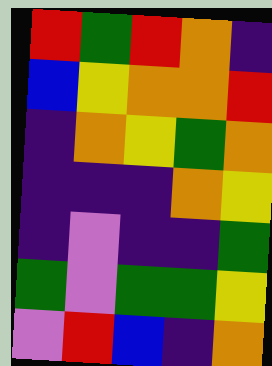[["red", "green", "red", "orange", "indigo"], ["blue", "yellow", "orange", "orange", "red"], ["indigo", "orange", "yellow", "green", "orange"], ["indigo", "indigo", "indigo", "orange", "yellow"], ["indigo", "violet", "indigo", "indigo", "green"], ["green", "violet", "green", "green", "yellow"], ["violet", "red", "blue", "indigo", "orange"]]